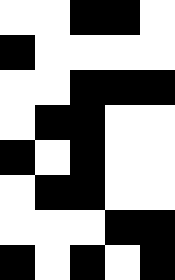[["white", "white", "black", "black", "white"], ["black", "white", "white", "white", "white"], ["white", "white", "black", "black", "black"], ["white", "black", "black", "white", "white"], ["black", "white", "black", "white", "white"], ["white", "black", "black", "white", "white"], ["white", "white", "white", "black", "black"], ["black", "white", "black", "white", "black"]]